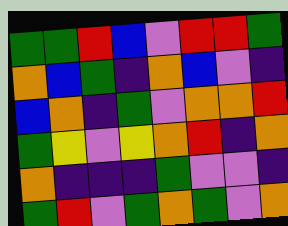[["green", "green", "red", "blue", "violet", "red", "red", "green"], ["orange", "blue", "green", "indigo", "orange", "blue", "violet", "indigo"], ["blue", "orange", "indigo", "green", "violet", "orange", "orange", "red"], ["green", "yellow", "violet", "yellow", "orange", "red", "indigo", "orange"], ["orange", "indigo", "indigo", "indigo", "green", "violet", "violet", "indigo"], ["green", "red", "violet", "green", "orange", "green", "violet", "orange"]]